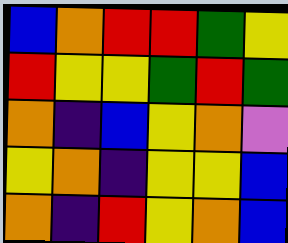[["blue", "orange", "red", "red", "green", "yellow"], ["red", "yellow", "yellow", "green", "red", "green"], ["orange", "indigo", "blue", "yellow", "orange", "violet"], ["yellow", "orange", "indigo", "yellow", "yellow", "blue"], ["orange", "indigo", "red", "yellow", "orange", "blue"]]